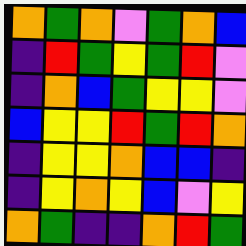[["orange", "green", "orange", "violet", "green", "orange", "blue"], ["indigo", "red", "green", "yellow", "green", "red", "violet"], ["indigo", "orange", "blue", "green", "yellow", "yellow", "violet"], ["blue", "yellow", "yellow", "red", "green", "red", "orange"], ["indigo", "yellow", "yellow", "orange", "blue", "blue", "indigo"], ["indigo", "yellow", "orange", "yellow", "blue", "violet", "yellow"], ["orange", "green", "indigo", "indigo", "orange", "red", "green"]]